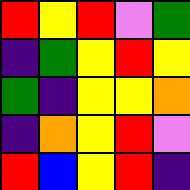[["red", "yellow", "red", "violet", "green"], ["indigo", "green", "yellow", "red", "yellow"], ["green", "indigo", "yellow", "yellow", "orange"], ["indigo", "orange", "yellow", "red", "violet"], ["red", "blue", "yellow", "red", "indigo"]]